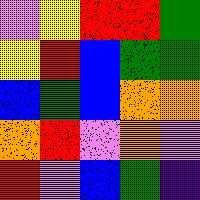[["violet", "yellow", "red", "red", "green"], ["yellow", "red", "blue", "green", "green"], ["blue", "green", "blue", "orange", "orange"], ["orange", "red", "violet", "orange", "violet"], ["red", "violet", "blue", "green", "indigo"]]